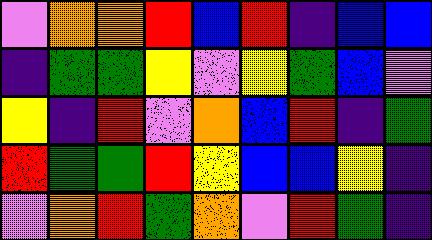[["violet", "orange", "orange", "red", "blue", "red", "indigo", "blue", "blue"], ["indigo", "green", "green", "yellow", "violet", "yellow", "green", "blue", "violet"], ["yellow", "indigo", "red", "violet", "orange", "blue", "red", "indigo", "green"], ["red", "green", "green", "red", "yellow", "blue", "blue", "yellow", "indigo"], ["violet", "orange", "red", "green", "orange", "violet", "red", "green", "indigo"]]